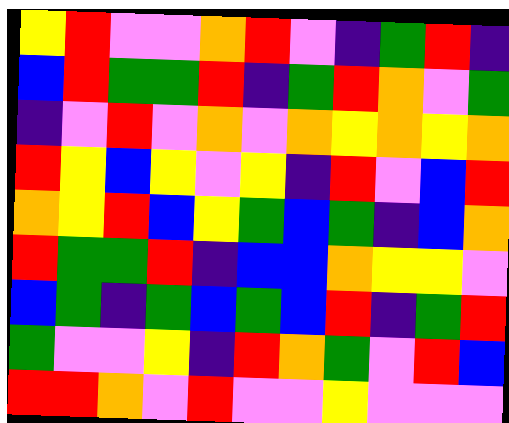[["yellow", "red", "violet", "violet", "orange", "red", "violet", "indigo", "green", "red", "indigo"], ["blue", "red", "green", "green", "red", "indigo", "green", "red", "orange", "violet", "green"], ["indigo", "violet", "red", "violet", "orange", "violet", "orange", "yellow", "orange", "yellow", "orange"], ["red", "yellow", "blue", "yellow", "violet", "yellow", "indigo", "red", "violet", "blue", "red"], ["orange", "yellow", "red", "blue", "yellow", "green", "blue", "green", "indigo", "blue", "orange"], ["red", "green", "green", "red", "indigo", "blue", "blue", "orange", "yellow", "yellow", "violet"], ["blue", "green", "indigo", "green", "blue", "green", "blue", "red", "indigo", "green", "red"], ["green", "violet", "violet", "yellow", "indigo", "red", "orange", "green", "violet", "red", "blue"], ["red", "red", "orange", "violet", "red", "violet", "violet", "yellow", "violet", "violet", "violet"]]